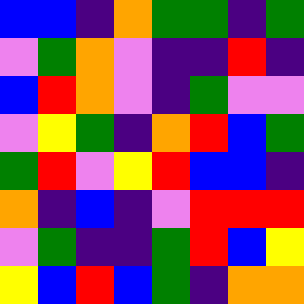[["blue", "blue", "indigo", "orange", "green", "green", "indigo", "green"], ["violet", "green", "orange", "violet", "indigo", "indigo", "red", "indigo"], ["blue", "red", "orange", "violet", "indigo", "green", "violet", "violet"], ["violet", "yellow", "green", "indigo", "orange", "red", "blue", "green"], ["green", "red", "violet", "yellow", "red", "blue", "blue", "indigo"], ["orange", "indigo", "blue", "indigo", "violet", "red", "red", "red"], ["violet", "green", "indigo", "indigo", "green", "red", "blue", "yellow"], ["yellow", "blue", "red", "blue", "green", "indigo", "orange", "orange"]]